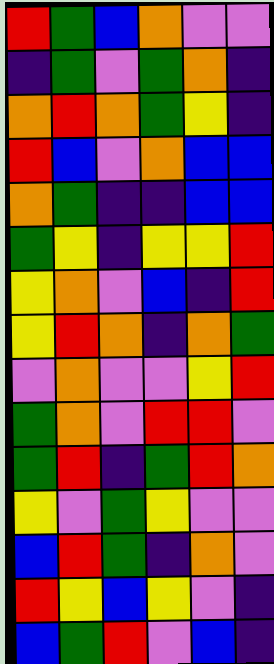[["red", "green", "blue", "orange", "violet", "violet"], ["indigo", "green", "violet", "green", "orange", "indigo"], ["orange", "red", "orange", "green", "yellow", "indigo"], ["red", "blue", "violet", "orange", "blue", "blue"], ["orange", "green", "indigo", "indigo", "blue", "blue"], ["green", "yellow", "indigo", "yellow", "yellow", "red"], ["yellow", "orange", "violet", "blue", "indigo", "red"], ["yellow", "red", "orange", "indigo", "orange", "green"], ["violet", "orange", "violet", "violet", "yellow", "red"], ["green", "orange", "violet", "red", "red", "violet"], ["green", "red", "indigo", "green", "red", "orange"], ["yellow", "violet", "green", "yellow", "violet", "violet"], ["blue", "red", "green", "indigo", "orange", "violet"], ["red", "yellow", "blue", "yellow", "violet", "indigo"], ["blue", "green", "red", "violet", "blue", "indigo"]]